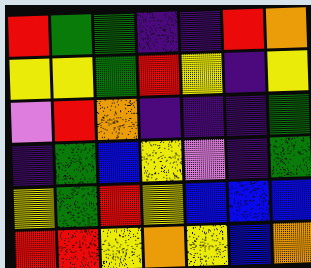[["red", "green", "green", "indigo", "indigo", "red", "orange"], ["yellow", "yellow", "green", "red", "yellow", "indigo", "yellow"], ["violet", "red", "orange", "indigo", "indigo", "indigo", "green"], ["indigo", "green", "blue", "yellow", "violet", "indigo", "green"], ["yellow", "green", "red", "yellow", "blue", "blue", "blue"], ["red", "red", "yellow", "orange", "yellow", "blue", "orange"]]